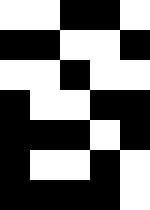[["white", "white", "black", "black", "white"], ["black", "black", "white", "white", "black"], ["white", "white", "black", "white", "white"], ["black", "white", "white", "black", "black"], ["black", "black", "black", "white", "black"], ["black", "white", "white", "black", "white"], ["black", "black", "black", "black", "white"]]